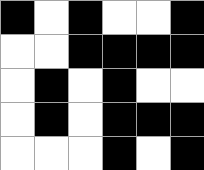[["black", "white", "black", "white", "white", "black"], ["white", "white", "black", "black", "black", "black"], ["white", "black", "white", "black", "white", "white"], ["white", "black", "white", "black", "black", "black"], ["white", "white", "white", "black", "white", "black"]]